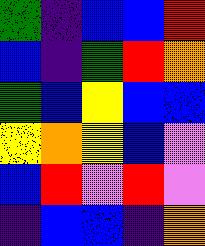[["green", "indigo", "blue", "blue", "red"], ["blue", "indigo", "green", "red", "orange"], ["green", "blue", "yellow", "blue", "blue"], ["yellow", "orange", "yellow", "blue", "violet"], ["blue", "red", "violet", "red", "violet"], ["indigo", "blue", "blue", "indigo", "orange"]]